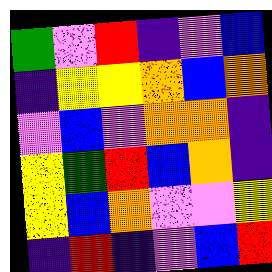[["green", "violet", "red", "indigo", "violet", "blue"], ["indigo", "yellow", "yellow", "orange", "blue", "orange"], ["violet", "blue", "violet", "orange", "orange", "indigo"], ["yellow", "green", "red", "blue", "orange", "indigo"], ["yellow", "blue", "orange", "violet", "violet", "yellow"], ["indigo", "red", "indigo", "violet", "blue", "red"]]